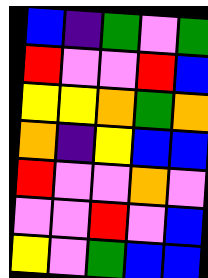[["blue", "indigo", "green", "violet", "green"], ["red", "violet", "violet", "red", "blue"], ["yellow", "yellow", "orange", "green", "orange"], ["orange", "indigo", "yellow", "blue", "blue"], ["red", "violet", "violet", "orange", "violet"], ["violet", "violet", "red", "violet", "blue"], ["yellow", "violet", "green", "blue", "blue"]]